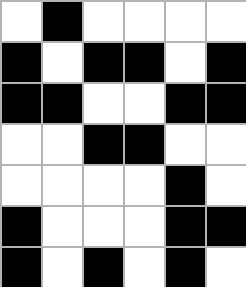[["white", "black", "white", "white", "white", "white"], ["black", "white", "black", "black", "white", "black"], ["black", "black", "white", "white", "black", "black"], ["white", "white", "black", "black", "white", "white"], ["white", "white", "white", "white", "black", "white"], ["black", "white", "white", "white", "black", "black"], ["black", "white", "black", "white", "black", "white"]]